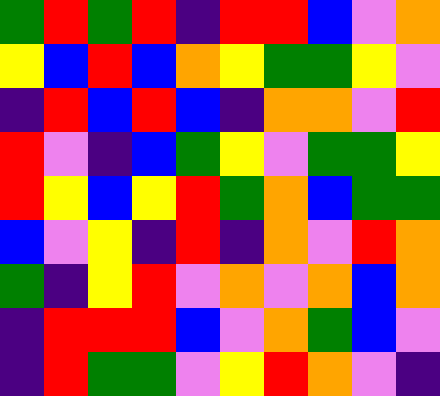[["green", "red", "green", "red", "indigo", "red", "red", "blue", "violet", "orange"], ["yellow", "blue", "red", "blue", "orange", "yellow", "green", "green", "yellow", "violet"], ["indigo", "red", "blue", "red", "blue", "indigo", "orange", "orange", "violet", "red"], ["red", "violet", "indigo", "blue", "green", "yellow", "violet", "green", "green", "yellow"], ["red", "yellow", "blue", "yellow", "red", "green", "orange", "blue", "green", "green"], ["blue", "violet", "yellow", "indigo", "red", "indigo", "orange", "violet", "red", "orange"], ["green", "indigo", "yellow", "red", "violet", "orange", "violet", "orange", "blue", "orange"], ["indigo", "red", "red", "red", "blue", "violet", "orange", "green", "blue", "violet"], ["indigo", "red", "green", "green", "violet", "yellow", "red", "orange", "violet", "indigo"]]